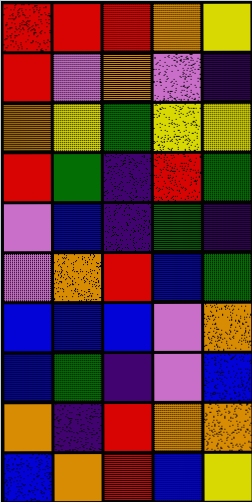[["red", "red", "red", "orange", "yellow"], ["red", "violet", "orange", "violet", "indigo"], ["orange", "yellow", "green", "yellow", "yellow"], ["red", "green", "indigo", "red", "green"], ["violet", "blue", "indigo", "green", "indigo"], ["violet", "orange", "red", "blue", "green"], ["blue", "blue", "blue", "violet", "orange"], ["blue", "green", "indigo", "violet", "blue"], ["orange", "indigo", "red", "orange", "orange"], ["blue", "orange", "red", "blue", "yellow"]]